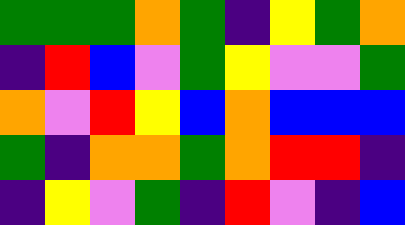[["green", "green", "green", "orange", "green", "indigo", "yellow", "green", "orange"], ["indigo", "red", "blue", "violet", "green", "yellow", "violet", "violet", "green"], ["orange", "violet", "red", "yellow", "blue", "orange", "blue", "blue", "blue"], ["green", "indigo", "orange", "orange", "green", "orange", "red", "red", "indigo"], ["indigo", "yellow", "violet", "green", "indigo", "red", "violet", "indigo", "blue"]]